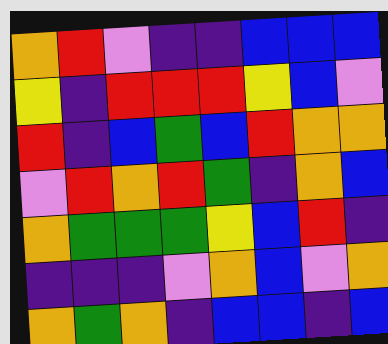[["orange", "red", "violet", "indigo", "indigo", "blue", "blue", "blue"], ["yellow", "indigo", "red", "red", "red", "yellow", "blue", "violet"], ["red", "indigo", "blue", "green", "blue", "red", "orange", "orange"], ["violet", "red", "orange", "red", "green", "indigo", "orange", "blue"], ["orange", "green", "green", "green", "yellow", "blue", "red", "indigo"], ["indigo", "indigo", "indigo", "violet", "orange", "blue", "violet", "orange"], ["orange", "green", "orange", "indigo", "blue", "blue", "indigo", "blue"]]